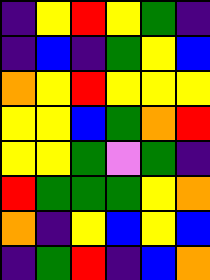[["indigo", "yellow", "red", "yellow", "green", "indigo"], ["indigo", "blue", "indigo", "green", "yellow", "blue"], ["orange", "yellow", "red", "yellow", "yellow", "yellow"], ["yellow", "yellow", "blue", "green", "orange", "red"], ["yellow", "yellow", "green", "violet", "green", "indigo"], ["red", "green", "green", "green", "yellow", "orange"], ["orange", "indigo", "yellow", "blue", "yellow", "blue"], ["indigo", "green", "red", "indigo", "blue", "orange"]]